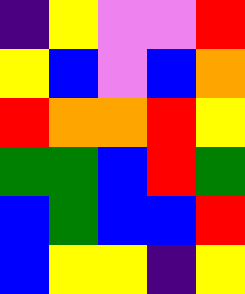[["indigo", "yellow", "violet", "violet", "red"], ["yellow", "blue", "violet", "blue", "orange"], ["red", "orange", "orange", "red", "yellow"], ["green", "green", "blue", "red", "green"], ["blue", "green", "blue", "blue", "red"], ["blue", "yellow", "yellow", "indigo", "yellow"]]